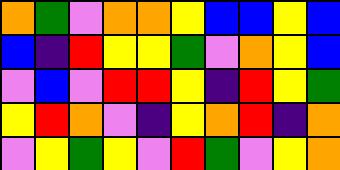[["orange", "green", "violet", "orange", "orange", "yellow", "blue", "blue", "yellow", "blue"], ["blue", "indigo", "red", "yellow", "yellow", "green", "violet", "orange", "yellow", "blue"], ["violet", "blue", "violet", "red", "red", "yellow", "indigo", "red", "yellow", "green"], ["yellow", "red", "orange", "violet", "indigo", "yellow", "orange", "red", "indigo", "orange"], ["violet", "yellow", "green", "yellow", "violet", "red", "green", "violet", "yellow", "orange"]]